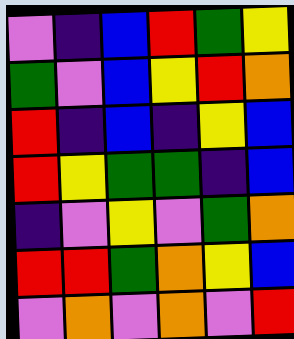[["violet", "indigo", "blue", "red", "green", "yellow"], ["green", "violet", "blue", "yellow", "red", "orange"], ["red", "indigo", "blue", "indigo", "yellow", "blue"], ["red", "yellow", "green", "green", "indigo", "blue"], ["indigo", "violet", "yellow", "violet", "green", "orange"], ["red", "red", "green", "orange", "yellow", "blue"], ["violet", "orange", "violet", "orange", "violet", "red"]]